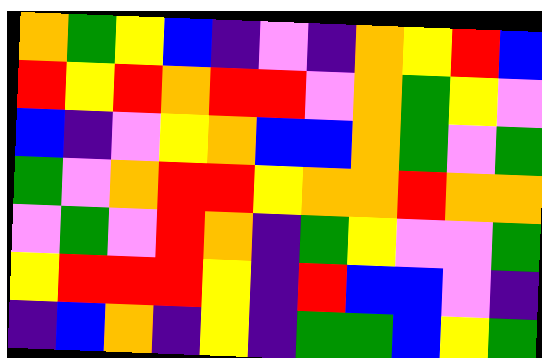[["orange", "green", "yellow", "blue", "indigo", "violet", "indigo", "orange", "yellow", "red", "blue"], ["red", "yellow", "red", "orange", "red", "red", "violet", "orange", "green", "yellow", "violet"], ["blue", "indigo", "violet", "yellow", "orange", "blue", "blue", "orange", "green", "violet", "green"], ["green", "violet", "orange", "red", "red", "yellow", "orange", "orange", "red", "orange", "orange"], ["violet", "green", "violet", "red", "orange", "indigo", "green", "yellow", "violet", "violet", "green"], ["yellow", "red", "red", "red", "yellow", "indigo", "red", "blue", "blue", "violet", "indigo"], ["indigo", "blue", "orange", "indigo", "yellow", "indigo", "green", "green", "blue", "yellow", "green"]]